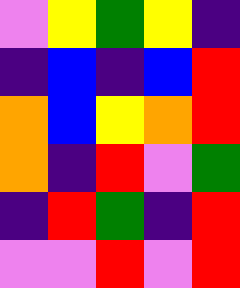[["violet", "yellow", "green", "yellow", "indigo"], ["indigo", "blue", "indigo", "blue", "red"], ["orange", "blue", "yellow", "orange", "red"], ["orange", "indigo", "red", "violet", "green"], ["indigo", "red", "green", "indigo", "red"], ["violet", "violet", "red", "violet", "red"]]